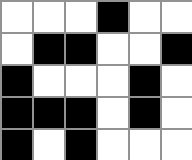[["white", "white", "white", "black", "white", "white"], ["white", "black", "black", "white", "white", "black"], ["black", "white", "white", "white", "black", "white"], ["black", "black", "black", "white", "black", "white"], ["black", "white", "black", "white", "white", "white"]]